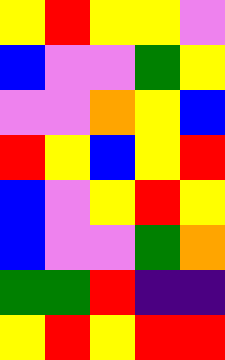[["yellow", "red", "yellow", "yellow", "violet"], ["blue", "violet", "violet", "green", "yellow"], ["violet", "violet", "orange", "yellow", "blue"], ["red", "yellow", "blue", "yellow", "red"], ["blue", "violet", "yellow", "red", "yellow"], ["blue", "violet", "violet", "green", "orange"], ["green", "green", "red", "indigo", "indigo"], ["yellow", "red", "yellow", "red", "red"]]